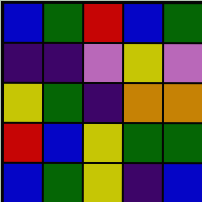[["blue", "green", "red", "blue", "green"], ["indigo", "indigo", "violet", "yellow", "violet"], ["yellow", "green", "indigo", "orange", "orange"], ["red", "blue", "yellow", "green", "green"], ["blue", "green", "yellow", "indigo", "blue"]]